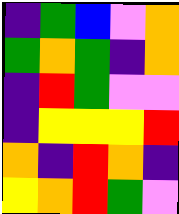[["indigo", "green", "blue", "violet", "orange"], ["green", "orange", "green", "indigo", "orange"], ["indigo", "red", "green", "violet", "violet"], ["indigo", "yellow", "yellow", "yellow", "red"], ["orange", "indigo", "red", "orange", "indigo"], ["yellow", "orange", "red", "green", "violet"]]